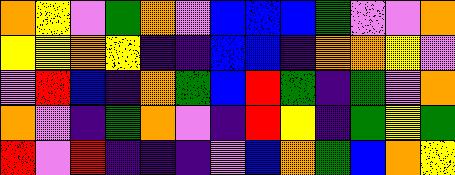[["orange", "yellow", "violet", "green", "orange", "violet", "blue", "blue", "blue", "green", "violet", "violet", "orange"], ["yellow", "yellow", "orange", "yellow", "indigo", "indigo", "blue", "blue", "indigo", "orange", "orange", "yellow", "violet"], ["violet", "red", "blue", "indigo", "orange", "green", "blue", "red", "green", "indigo", "green", "violet", "orange"], ["orange", "violet", "indigo", "green", "orange", "violet", "indigo", "red", "yellow", "indigo", "green", "yellow", "green"], ["red", "violet", "red", "indigo", "indigo", "indigo", "violet", "blue", "orange", "green", "blue", "orange", "yellow"]]